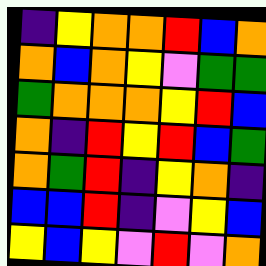[["indigo", "yellow", "orange", "orange", "red", "blue", "orange"], ["orange", "blue", "orange", "yellow", "violet", "green", "green"], ["green", "orange", "orange", "orange", "yellow", "red", "blue"], ["orange", "indigo", "red", "yellow", "red", "blue", "green"], ["orange", "green", "red", "indigo", "yellow", "orange", "indigo"], ["blue", "blue", "red", "indigo", "violet", "yellow", "blue"], ["yellow", "blue", "yellow", "violet", "red", "violet", "orange"]]